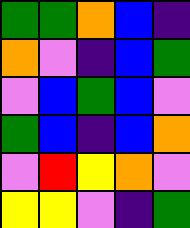[["green", "green", "orange", "blue", "indigo"], ["orange", "violet", "indigo", "blue", "green"], ["violet", "blue", "green", "blue", "violet"], ["green", "blue", "indigo", "blue", "orange"], ["violet", "red", "yellow", "orange", "violet"], ["yellow", "yellow", "violet", "indigo", "green"]]